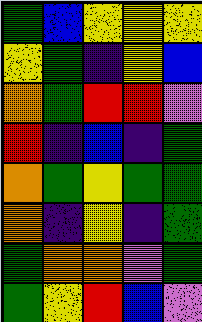[["green", "blue", "yellow", "yellow", "yellow"], ["yellow", "green", "indigo", "yellow", "blue"], ["orange", "green", "red", "red", "violet"], ["red", "indigo", "blue", "indigo", "green"], ["orange", "green", "yellow", "green", "green"], ["orange", "indigo", "yellow", "indigo", "green"], ["green", "orange", "orange", "violet", "green"], ["green", "yellow", "red", "blue", "violet"]]